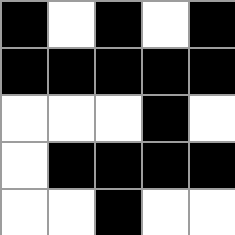[["black", "white", "black", "white", "black"], ["black", "black", "black", "black", "black"], ["white", "white", "white", "black", "white"], ["white", "black", "black", "black", "black"], ["white", "white", "black", "white", "white"]]